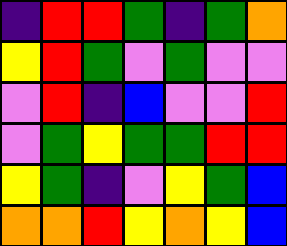[["indigo", "red", "red", "green", "indigo", "green", "orange"], ["yellow", "red", "green", "violet", "green", "violet", "violet"], ["violet", "red", "indigo", "blue", "violet", "violet", "red"], ["violet", "green", "yellow", "green", "green", "red", "red"], ["yellow", "green", "indigo", "violet", "yellow", "green", "blue"], ["orange", "orange", "red", "yellow", "orange", "yellow", "blue"]]